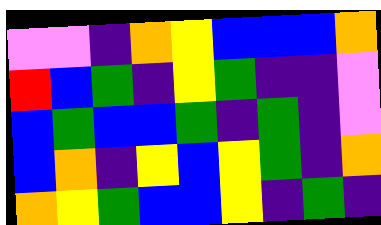[["violet", "violet", "indigo", "orange", "yellow", "blue", "blue", "blue", "orange"], ["red", "blue", "green", "indigo", "yellow", "green", "indigo", "indigo", "violet"], ["blue", "green", "blue", "blue", "green", "indigo", "green", "indigo", "violet"], ["blue", "orange", "indigo", "yellow", "blue", "yellow", "green", "indigo", "orange"], ["orange", "yellow", "green", "blue", "blue", "yellow", "indigo", "green", "indigo"]]